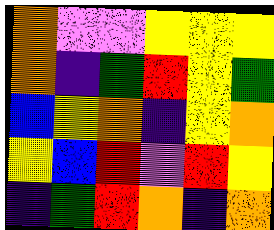[["orange", "violet", "violet", "yellow", "yellow", "yellow"], ["orange", "indigo", "green", "red", "yellow", "green"], ["blue", "yellow", "orange", "indigo", "yellow", "orange"], ["yellow", "blue", "red", "violet", "red", "yellow"], ["indigo", "green", "red", "orange", "indigo", "orange"]]